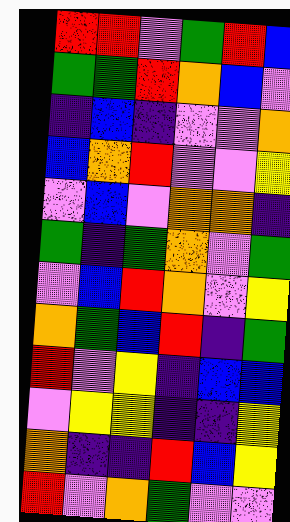[["red", "red", "violet", "green", "red", "blue"], ["green", "green", "red", "orange", "blue", "violet"], ["indigo", "blue", "indigo", "violet", "violet", "orange"], ["blue", "orange", "red", "violet", "violet", "yellow"], ["violet", "blue", "violet", "orange", "orange", "indigo"], ["green", "indigo", "green", "orange", "violet", "green"], ["violet", "blue", "red", "orange", "violet", "yellow"], ["orange", "green", "blue", "red", "indigo", "green"], ["red", "violet", "yellow", "indigo", "blue", "blue"], ["violet", "yellow", "yellow", "indigo", "indigo", "yellow"], ["orange", "indigo", "indigo", "red", "blue", "yellow"], ["red", "violet", "orange", "green", "violet", "violet"]]